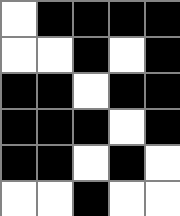[["white", "black", "black", "black", "black"], ["white", "white", "black", "white", "black"], ["black", "black", "white", "black", "black"], ["black", "black", "black", "white", "black"], ["black", "black", "white", "black", "white"], ["white", "white", "black", "white", "white"]]